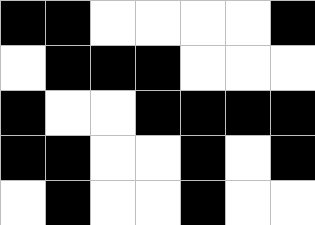[["black", "black", "white", "white", "white", "white", "black"], ["white", "black", "black", "black", "white", "white", "white"], ["black", "white", "white", "black", "black", "black", "black"], ["black", "black", "white", "white", "black", "white", "black"], ["white", "black", "white", "white", "black", "white", "white"]]